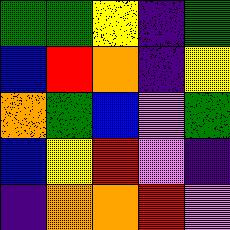[["green", "green", "yellow", "indigo", "green"], ["blue", "red", "orange", "indigo", "yellow"], ["orange", "green", "blue", "violet", "green"], ["blue", "yellow", "red", "violet", "indigo"], ["indigo", "orange", "orange", "red", "violet"]]